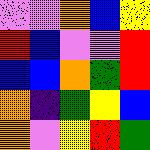[["violet", "violet", "orange", "blue", "yellow"], ["red", "blue", "violet", "violet", "red"], ["blue", "blue", "orange", "green", "red"], ["orange", "indigo", "green", "yellow", "blue"], ["orange", "violet", "yellow", "red", "green"]]